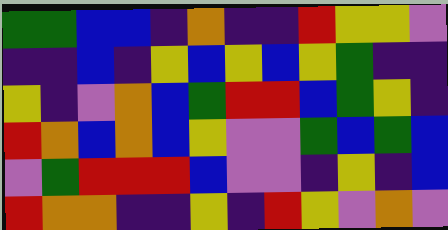[["green", "green", "blue", "blue", "indigo", "orange", "indigo", "indigo", "red", "yellow", "yellow", "violet"], ["indigo", "indigo", "blue", "indigo", "yellow", "blue", "yellow", "blue", "yellow", "green", "indigo", "indigo"], ["yellow", "indigo", "violet", "orange", "blue", "green", "red", "red", "blue", "green", "yellow", "indigo"], ["red", "orange", "blue", "orange", "blue", "yellow", "violet", "violet", "green", "blue", "green", "blue"], ["violet", "green", "red", "red", "red", "blue", "violet", "violet", "indigo", "yellow", "indigo", "blue"], ["red", "orange", "orange", "indigo", "indigo", "yellow", "indigo", "red", "yellow", "violet", "orange", "violet"]]